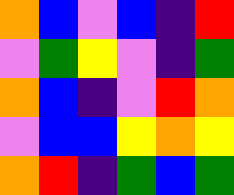[["orange", "blue", "violet", "blue", "indigo", "red"], ["violet", "green", "yellow", "violet", "indigo", "green"], ["orange", "blue", "indigo", "violet", "red", "orange"], ["violet", "blue", "blue", "yellow", "orange", "yellow"], ["orange", "red", "indigo", "green", "blue", "green"]]